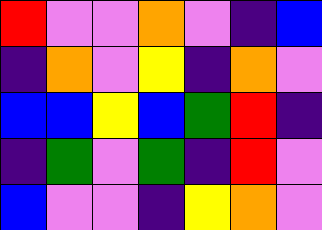[["red", "violet", "violet", "orange", "violet", "indigo", "blue"], ["indigo", "orange", "violet", "yellow", "indigo", "orange", "violet"], ["blue", "blue", "yellow", "blue", "green", "red", "indigo"], ["indigo", "green", "violet", "green", "indigo", "red", "violet"], ["blue", "violet", "violet", "indigo", "yellow", "orange", "violet"]]